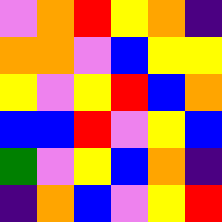[["violet", "orange", "red", "yellow", "orange", "indigo"], ["orange", "orange", "violet", "blue", "yellow", "yellow"], ["yellow", "violet", "yellow", "red", "blue", "orange"], ["blue", "blue", "red", "violet", "yellow", "blue"], ["green", "violet", "yellow", "blue", "orange", "indigo"], ["indigo", "orange", "blue", "violet", "yellow", "red"]]